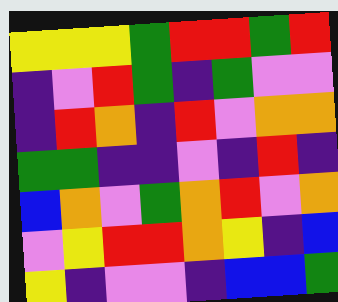[["yellow", "yellow", "yellow", "green", "red", "red", "green", "red"], ["indigo", "violet", "red", "green", "indigo", "green", "violet", "violet"], ["indigo", "red", "orange", "indigo", "red", "violet", "orange", "orange"], ["green", "green", "indigo", "indigo", "violet", "indigo", "red", "indigo"], ["blue", "orange", "violet", "green", "orange", "red", "violet", "orange"], ["violet", "yellow", "red", "red", "orange", "yellow", "indigo", "blue"], ["yellow", "indigo", "violet", "violet", "indigo", "blue", "blue", "green"]]